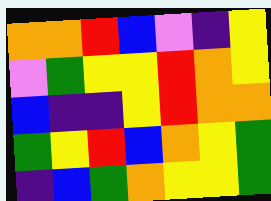[["orange", "orange", "red", "blue", "violet", "indigo", "yellow"], ["violet", "green", "yellow", "yellow", "red", "orange", "yellow"], ["blue", "indigo", "indigo", "yellow", "red", "orange", "orange"], ["green", "yellow", "red", "blue", "orange", "yellow", "green"], ["indigo", "blue", "green", "orange", "yellow", "yellow", "green"]]